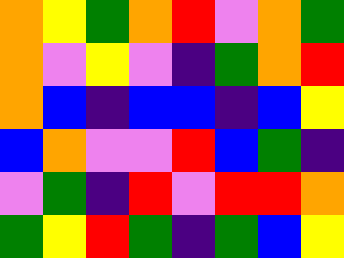[["orange", "yellow", "green", "orange", "red", "violet", "orange", "green"], ["orange", "violet", "yellow", "violet", "indigo", "green", "orange", "red"], ["orange", "blue", "indigo", "blue", "blue", "indigo", "blue", "yellow"], ["blue", "orange", "violet", "violet", "red", "blue", "green", "indigo"], ["violet", "green", "indigo", "red", "violet", "red", "red", "orange"], ["green", "yellow", "red", "green", "indigo", "green", "blue", "yellow"]]